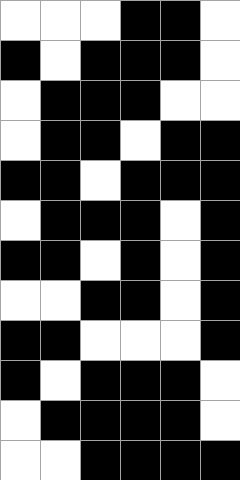[["white", "white", "white", "black", "black", "white"], ["black", "white", "black", "black", "black", "white"], ["white", "black", "black", "black", "white", "white"], ["white", "black", "black", "white", "black", "black"], ["black", "black", "white", "black", "black", "black"], ["white", "black", "black", "black", "white", "black"], ["black", "black", "white", "black", "white", "black"], ["white", "white", "black", "black", "white", "black"], ["black", "black", "white", "white", "white", "black"], ["black", "white", "black", "black", "black", "white"], ["white", "black", "black", "black", "black", "white"], ["white", "white", "black", "black", "black", "black"]]